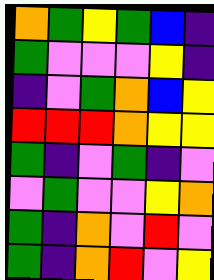[["orange", "green", "yellow", "green", "blue", "indigo"], ["green", "violet", "violet", "violet", "yellow", "indigo"], ["indigo", "violet", "green", "orange", "blue", "yellow"], ["red", "red", "red", "orange", "yellow", "yellow"], ["green", "indigo", "violet", "green", "indigo", "violet"], ["violet", "green", "violet", "violet", "yellow", "orange"], ["green", "indigo", "orange", "violet", "red", "violet"], ["green", "indigo", "orange", "red", "violet", "yellow"]]